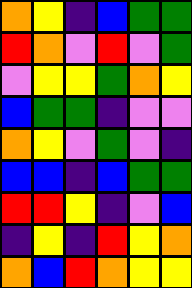[["orange", "yellow", "indigo", "blue", "green", "green"], ["red", "orange", "violet", "red", "violet", "green"], ["violet", "yellow", "yellow", "green", "orange", "yellow"], ["blue", "green", "green", "indigo", "violet", "violet"], ["orange", "yellow", "violet", "green", "violet", "indigo"], ["blue", "blue", "indigo", "blue", "green", "green"], ["red", "red", "yellow", "indigo", "violet", "blue"], ["indigo", "yellow", "indigo", "red", "yellow", "orange"], ["orange", "blue", "red", "orange", "yellow", "yellow"]]